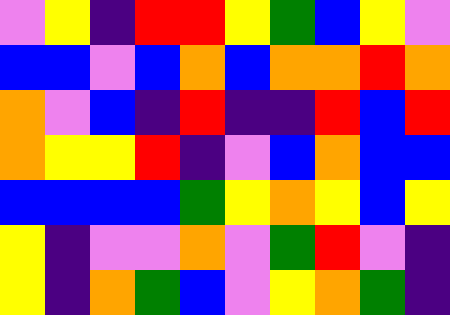[["violet", "yellow", "indigo", "red", "red", "yellow", "green", "blue", "yellow", "violet"], ["blue", "blue", "violet", "blue", "orange", "blue", "orange", "orange", "red", "orange"], ["orange", "violet", "blue", "indigo", "red", "indigo", "indigo", "red", "blue", "red"], ["orange", "yellow", "yellow", "red", "indigo", "violet", "blue", "orange", "blue", "blue"], ["blue", "blue", "blue", "blue", "green", "yellow", "orange", "yellow", "blue", "yellow"], ["yellow", "indigo", "violet", "violet", "orange", "violet", "green", "red", "violet", "indigo"], ["yellow", "indigo", "orange", "green", "blue", "violet", "yellow", "orange", "green", "indigo"]]